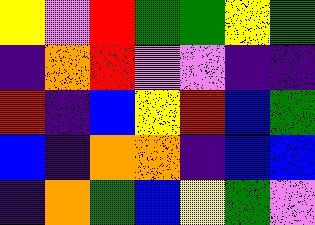[["yellow", "violet", "red", "green", "green", "yellow", "green"], ["indigo", "orange", "red", "violet", "violet", "indigo", "indigo"], ["red", "indigo", "blue", "yellow", "red", "blue", "green"], ["blue", "indigo", "orange", "orange", "indigo", "blue", "blue"], ["indigo", "orange", "green", "blue", "yellow", "green", "violet"]]